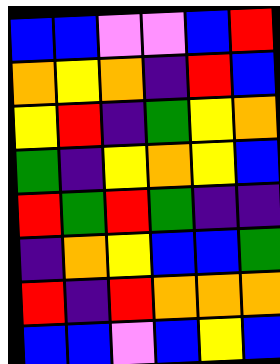[["blue", "blue", "violet", "violet", "blue", "red"], ["orange", "yellow", "orange", "indigo", "red", "blue"], ["yellow", "red", "indigo", "green", "yellow", "orange"], ["green", "indigo", "yellow", "orange", "yellow", "blue"], ["red", "green", "red", "green", "indigo", "indigo"], ["indigo", "orange", "yellow", "blue", "blue", "green"], ["red", "indigo", "red", "orange", "orange", "orange"], ["blue", "blue", "violet", "blue", "yellow", "blue"]]